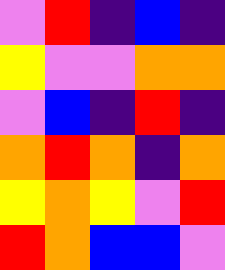[["violet", "red", "indigo", "blue", "indigo"], ["yellow", "violet", "violet", "orange", "orange"], ["violet", "blue", "indigo", "red", "indigo"], ["orange", "red", "orange", "indigo", "orange"], ["yellow", "orange", "yellow", "violet", "red"], ["red", "orange", "blue", "blue", "violet"]]